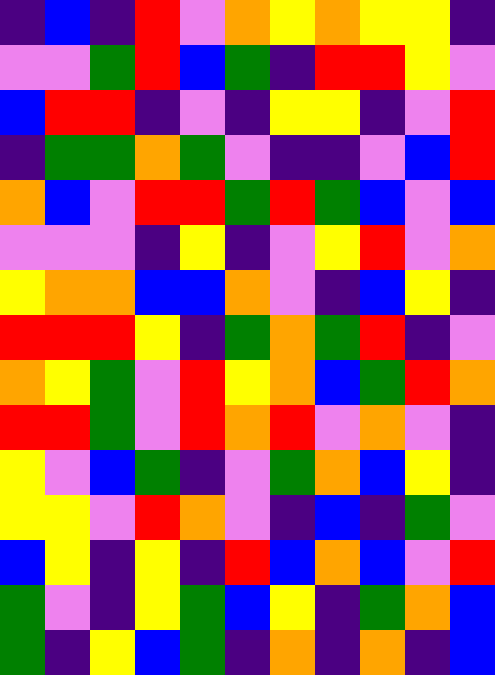[["indigo", "blue", "indigo", "red", "violet", "orange", "yellow", "orange", "yellow", "yellow", "indigo"], ["violet", "violet", "green", "red", "blue", "green", "indigo", "red", "red", "yellow", "violet"], ["blue", "red", "red", "indigo", "violet", "indigo", "yellow", "yellow", "indigo", "violet", "red"], ["indigo", "green", "green", "orange", "green", "violet", "indigo", "indigo", "violet", "blue", "red"], ["orange", "blue", "violet", "red", "red", "green", "red", "green", "blue", "violet", "blue"], ["violet", "violet", "violet", "indigo", "yellow", "indigo", "violet", "yellow", "red", "violet", "orange"], ["yellow", "orange", "orange", "blue", "blue", "orange", "violet", "indigo", "blue", "yellow", "indigo"], ["red", "red", "red", "yellow", "indigo", "green", "orange", "green", "red", "indigo", "violet"], ["orange", "yellow", "green", "violet", "red", "yellow", "orange", "blue", "green", "red", "orange"], ["red", "red", "green", "violet", "red", "orange", "red", "violet", "orange", "violet", "indigo"], ["yellow", "violet", "blue", "green", "indigo", "violet", "green", "orange", "blue", "yellow", "indigo"], ["yellow", "yellow", "violet", "red", "orange", "violet", "indigo", "blue", "indigo", "green", "violet"], ["blue", "yellow", "indigo", "yellow", "indigo", "red", "blue", "orange", "blue", "violet", "red"], ["green", "violet", "indigo", "yellow", "green", "blue", "yellow", "indigo", "green", "orange", "blue"], ["green", "indigo", "yellow", "blue", "green", "indigo", "orange", "indigo", "orange", "indigo", "blue"]]